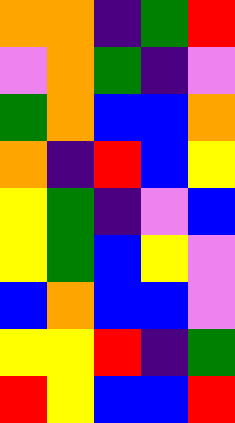[["orange", "orange", "indigo", "green", "red"], ["violet", "orange", "green", "indigo", "violet"], ["green", "orange", "blue", "blue", "orange"], ["orange", "indigo", "red", "blue", "yellow"], ["yellow", "green", "indigo", "violet", "blue"], ["yellow", "green", "blue", "yellow", "violet"], ["blue", "orange", "blue", "blue", "violet"], ["yellow", "yellow", "red", "indigo", "green"], ["red", "yellow", "blue", "blue", "red"]]